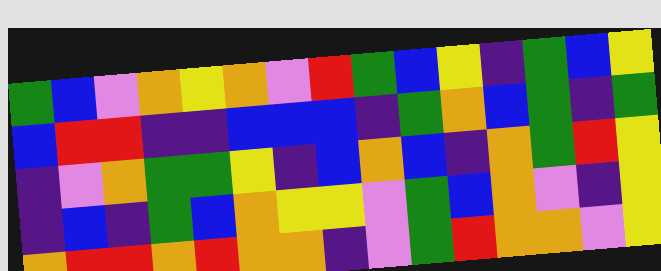[["green", "blue", "violet", "orange", "yellow", "orange", "violet", "red", "green", "blue", "yellow", "indigo", "green", "blue", "yellow"], ["blue", "red", "red", "indigo", "indigo", "blue", "blue", "blue", "indigo", "green", "orange", "blue", "green", "indigo", "green"], ["indigo", "violet", "orange", "green", "green", "yellow", "indigo", "blue", "orange", "blue", "indigo", "orange", "green", "red", "yellow"], ["indigo", "blue", "indigo", "green", "blue", "orange", "yellow", "yellow", "violet", "green", "blue", "orange", "violet", "indigo", "yellow"], ["orange", "red", "red", "orange", "red", "orange", "orange", "indigo", "violet", "green", "red", "orange", "orange", "violet", "yellow"]]